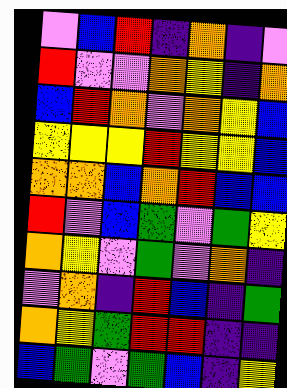[["violet", "blue", "red", "indigo", "orange", "indigo", "violet"], ["red", "violet", "violet", "orange", "yellow", "indigo", "orange"], ["blue", "red", "orange", "violet", "orange", "yellow", "blue"], ["yellow", "yellow", "yellow", "red", "yellow", "yellow", "blue"], ["orange", "orange", "blue", "orange", "red", "blue", "blue"], ["red", "violet", "blue", "green", "violet", "green", "yellow"], ["orange", "yellow", "violet", "green", "violet", "orange", "indigo"], ["violet", "orange", "indigo", "red", "blue", "indigo", "green"], ["orange", "yellow", "green", "red", "red", "indigo", "indigo"], ["blue", "green", "violet", "green", "blue", "indigo", "yellow"]]